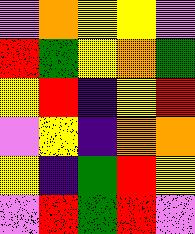[["violet", "orange", "yellow", "yellow", "violet"], ["red", "green", "yellow", "orange", "green"], ["yellow", "red", "indigo", "yellow", "red"], ["violet", "yellow", "indigo", "orange", "orange"], ["yellow", "indigo", "green", "red", "yellow"], ["violet", "red", "green", "red", "violet"]]